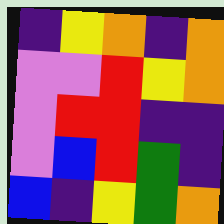[["indigo", "yellow", "orange", "indigo", "orange"], ["violet", "violet", "red", "yellow", "orange"], ["violet", "red", "red", "indigo", "indigo"], ["violet", "blue", "red", "green", "indigo"], ["blue", "indigo", "yellow", "green", "orange"]]